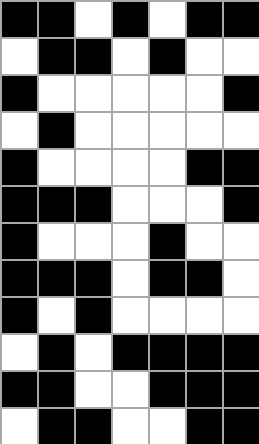[["black", "black", "white", "black", "white", "black", "black"], ["white", "black", "black", "white", "black", "white", "white"], ["black", "white", "white", "white", "white", "white", "black"], ["white", "black", "white", "white", "white", "white", "white"], ["black", "white", "white", "white", "white", "black", "black"], ["black", "black", "black", "white", "white", "white", "black"], ["black", "white", "white", "white", "black", "white", "white"], ["black", "black", "black", "white", "black", "black", "white"], ["black", "white", "black", "white", "white", "white", "white"], ["white", "black", "white", "black", "black", "black", "black"], ["black", "black", "white", "white", "black", "black", "black"], ["white", "black", "black", "white", "white", "black", "black"]]